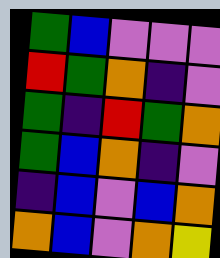[["green", "blue", "violet", "violet", "violet"], ["red", "green", "orange", "indigo", "violet"], ["green", "indigo", "red", "green", "orange"], ["green", "blue", "orange", "indigo", "violet"], ["indigo", "blue", "violet", "blue", "orange"], ["orange", "blue", "violet", "orange", "yellow"]]